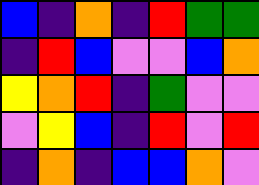[["blue", "indigo", "orange", "indigo", "red", "green", "green"], ["indigo", "red", "blue", "violet", "violet", "blue", "orange"], ["yellow", "orange", "red", "indigo", "green", "violet", "violet"], ["violet", "yellow", "blue", "indigo", "red", "violet", "red"], ["indigo", "orange", "indigo", "blue", "blue", "orange", "violet"]]